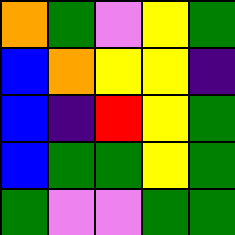[["orange", "green", "violet", "yellow", "green"], ["blue", "orange", "yellow", "yellow", "indigo"], ["blue", "indigo", "red", "yellow", "green"], ["blue", "green", "green", "yellow", "green"], ["green", "violet", "violet", "green", "green"]]